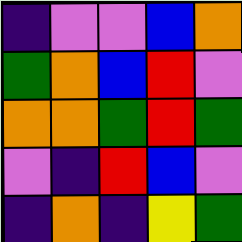[["indigo", "violet", "violet", "blue", "orange"], ["green", "orange", "blue", "red", "violet"], ["orange", "orange", "green", "red", "green"], ["violet", "indigo", "red", "blue", "violet"], ["indigo", "orange", "indigo", "yellow", "green"]]